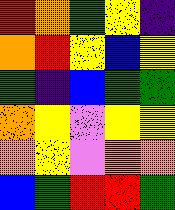[["red", "orange", "green", "yellow", "indigo"], ["orange", "red", "yellow", "blue", "yellow"], ["green", "indigo", "blue", "green", "green"], ["orange", "yellow", "violet", "yellow", "yellow"], ["orange", "yellow", "violet", "orange", "orange"], ["blue", "green", "red", "red", "green"]]